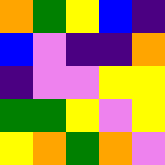[["orange", "green", "yellow", "blue", "indigo"], ["blue", "violet", "indigo", "indigo", "orange"], ["indigo", "violet", "violet", "yellow", "yellow"], ["green", "green", "yellow", "violet", "yellow"], ["yellow", "orange", "green", "orange", "violet"]]